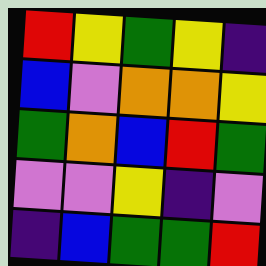[["red", "yellow", "green", "yellow", "indigo"], ["blue", "violet", "orange", "orange", "yellow"], ["green", "orange", "blue", "red", "green"], ["violet", "violet", "yellow", "indigo", "violet"], ["indigo", "blue", "green", "green", "red"]]